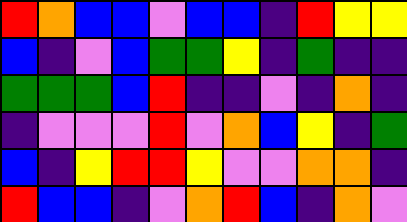[["red", "orange", "blue", "blue", "violet", "blue", "blue", "indigo", "red", "yellow", "yellow"], ["blue", "indigo", "violet", "blue", "green", "green", "yellow", "indigo", "green", "indigo", "indigo"], ["green", "green", "green", "blue", "red", "indigo", "indigo", "violet", "indigo", "orange", "indigo"], ["indigo", "violet", "violet", "violet", "red", "violet", "orange", "blue", "yellow", "indigo", "green"], ["blue", "indigo", "yellow", "red", "red", "yellow", "violet", "violet", "orange", "orange", "indigo"], ["red", "blue", "blue", "indigo", "violet", "orange", "red", "blue", "indigo", "orange", "violet"]]